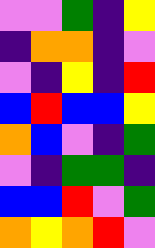[["violet", "violet", "green", "indigo", "yellow"], ["indigo", "orange", "orange", "indigo", "violet"], ["violet", "indigo", "yellow", "indigo", "red"], ["blue", "red", "blue", "blue", "yellow"], ["orange", "blue", "violet", "indigo", "green"], ["violet", "indigo", "green", "green", "indigo"], ["blue", "blue", "red", "violet", "green"], ["orange", "yellow", "orange", "red", "violet"]]